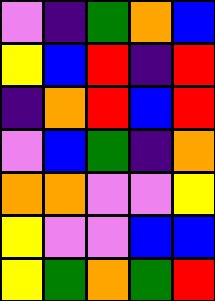[["violet", "indigo", "green", "orange", "blue"], ["yellow", "blue", "red", "indigo", "red"], ["indigo", "orange", "red", "blue", "red"], ["violet", "blue", "green", "indigo", "orange"], ["orange", "orange", "violet", "violet", "yellow"], ["yellow", "violet", "violet", "blue", "blue"], ["yellow", "green", "orange", "green", "red"]]